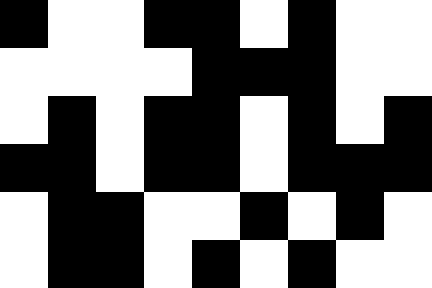[["black", "white", "white", "black", "black", "white", "black", "white", "white"], ["white", "white", "white", "white", "black", "black", "black", "white", "white"], ["white", "black", "white", "black", "black", "white", "black", "white", "black"], ["black", "black", "white", "black", "black", "white", "black", "black", "black"], ["white", "black", "black", "white", "white", "black", "white", "black", "white"], ["white", "black", "black", "white", "black", "white", "black", "white", "white"]]